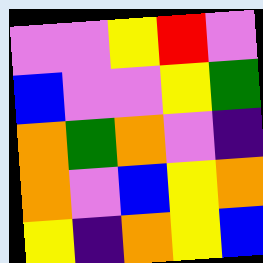[["violet", "violet", "yellow", "red", "violet"], ["blue", "violet", "violet", "yellow", "green"], ["orange", "green", "orange", "violet", "indigo"], ["orange", "violet", "blue", "yellow", "orange"], ["yellow", "indigo", "orange", "yellow", "blue"]]